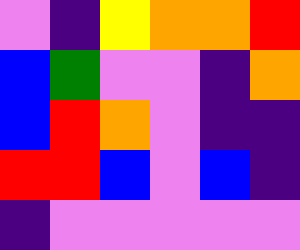[["violet", "indigo", "yellow", "orange", "orange", "red"], ["blue", "green", "violet", "violet", "indigo", "orange"], ["blue", "red", "orange", "violet", "indigo", "indigo"], ["red", "red", "blue", "violet", "blue", "indigo"], ["indigo", "violet", "violet", "violet", "violet", "violet"]]